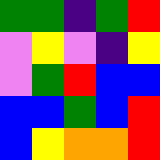[["green", "green", "indigo", "green", "red"], ["violet", "yellow", "violet", "indigo", "yellow"], ["violet", "green", "red", "blue", "blue"], ["blue", "blue", "green", "blue", "red"], ["blue", "yellow", "orange", "orange", "red"]]